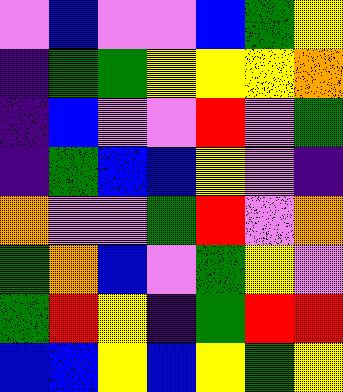[["violet", "blue", "violet", "violet", "blue", "green", "yellow"], ["indigo", "green", "green", "yellow", "yellow", "yellow", "orange"], ["indigo", "blue", "violet", "violet", "red", "violet", "green"], ["indigo", "green", "blue", "blue", "yellow", "violet", "indigo"], ["orange", "violet", "violet", "green", "red", "violet", "orange"], ["green", "orange", "blue", "violet", "green", "yellow", "violet"], ["green", "red", "yellow", "indigo", "green", "red", "red"], ["blue", "blue", "yellow", "blue", "yellow", "green", "yellow"]]